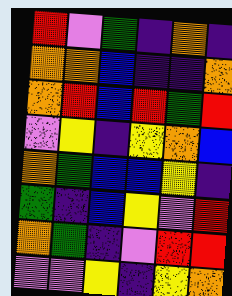[["red", "violet", "green", "indigo", "orange", "indigo"], ["orange", "orange", "blue", "indigo", "indigo", "orange"], ["orange", "red", "blue", "red", "green", "red"], ["violet", "yellow", "indigo", "yellow", "orange", "blue"], ["orange", "green", "blue", "blue", "yellow", "indigo"], ["green", "indigo", "blue", "yellow", "violet", "red"], ["orange", "green", "indigo", "violet", "red", "red"], ["violet", "violet", "yellow", "indigo", "yellow", "orange"]]